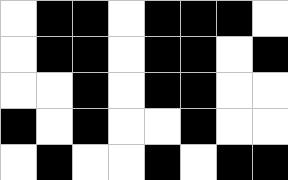[["white", "black", "black", "white", "black", "black", "black", "white"], ["white", "black", "black", "white", "black", "black", "white", "black"], ["white", "white", "black", "white", "black", "black", "white", "white"], ["black", "white", "black", "white", "white", "black", "white", "white"], ["white", "black", "white", "white", "black", "white", "black", "black"]]